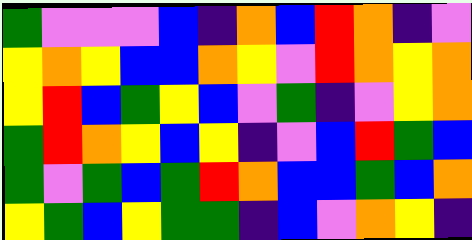[["green", "violet", "violet", "violet", "blue", "indigo", "orange", "blue", "red", "orange", "indigo", "violet"], ["yellow", "orange", "yellow", "blue", "blue", "orange", "yellow", "violet", "red", "orange", "yellow", "orange"], ["yellow", "red", "blue", "green", "yellow", "blue", "violet", "green", "indigo", "violet", "yellow", "orange"], ["green", "red", "orange", "yellow", "blue", "yellow", "indigo", "violet", "blue", "red", "green", "blue"], ["green", "violet", "green", "blue", "green", "red", "orange", "blue", "blue", "green", "blue", "orange"], ["yellow", "green", "blue", "yellow", "green", "green", "indigo", "blue", "violet", "orange", "yellow", "indigo"]]